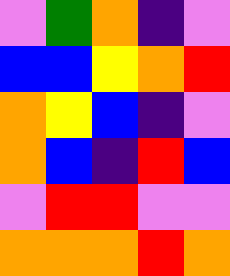[["violet", "green", "orange", "indigo", "violet"], ["blue", "blue", "yellow", "orange", "red"], ["orange", "yellow", "blue", "indigo", "violet"], ["orange", "blue", "indigo", "red", "blue"], ["violet", "red", "red", "violet", "violet"], ["orange", "orange", "orange", "red", "orange"]]